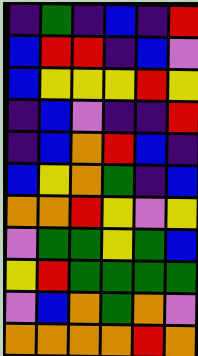[["indigo", "green", "indigo", "blue", "indigo", "red"], ["blue", "red", "red", "indigo", "blue", "violet"], ["blue", "yellow", "yellow", "yellow", "red", "yellow"], ["indigo", "blue", "violet", "indigo", "indigo", "red"], ["indigo", "blue", "orange", "red", "blue", "indigo"], ["blue", "yellow", "orange", "green", "indigo", "blue"], ["orange", "orange", "red", "yellow", "violet", "yellow"], ["violet", "green", "green", "yellow", "green", "blue"], ["yellow", "red", "green", "green", "green", "green"], ["violet", "blue", "orange", "green", "orange", "violet"], ["orange", "orange", "orange", "orange", "red", "orange"]]